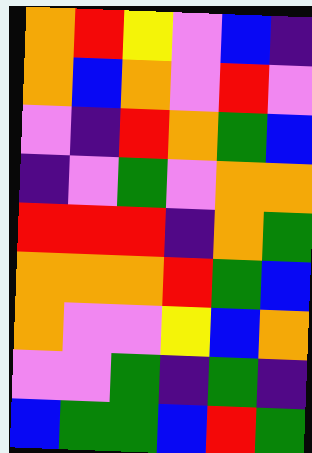[["orange", "red", "yellow", "violet", "blue", "indigo"], ["orange", "blue", "orange", "violet", "red", "violet"], ["violet", "indigo", "red", "orange", "green", "blue"], ["indigo", "violet", "green", "violet", "orange", "orange"], ["red", "red", "red", "indigo", "orange", "green"], ["orange", "orange", "orange", "red", "green", "blue"], ["orange", "violet", "violet", "yellow", "blue", "orange"], ["violet", "violet", "green", "indigo", "green", "indigo"], ["blue", "green", "green", "blue", "red", "green"]]